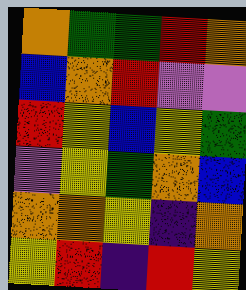[["orange", "green", "green", "red", "orange"], ["blue", "orange", "red", "violet", "violet"], ["red", "yellow", "blue", "yellow", "green"], ["violet", "yellow", "green", "orange", "blue"], ["orange", "orange", "yellow", "indigo", "orange"], ["yellow", "red", "indigo", "red", "yellow"]]